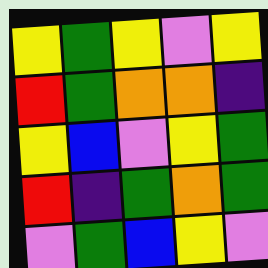[["yellow", "green", "yellow", "violet", "yellow"], ["red", "green", "orange", "orange", "indigo"], ["yellow", "blue", "violet", "yellow", "green"], ["red", "indigo", "green", "orange", "green"], ["violet", "green", "blue", "yellow", "violet"]]